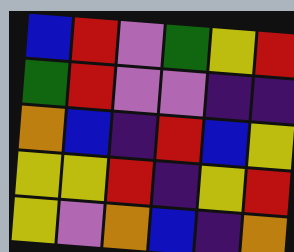[["blue", "red", "violet", "green", "yellow", "red"], ["green", "red", "violet", "violet", "indigo", "indigo"], ["orange", "blue", "indigo", "red", "blue", "yellow"], ["yellow", "yellow", "red", "indigo", "yellow", "red"], ["yellow", "violet", "orange", "blue", "indigo", "orange"]]